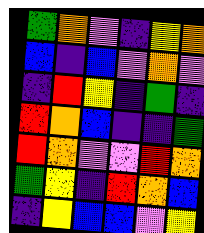[["green", "orange", "violet", "indigo", "yellow", "orange"], ["blue", "indigo", "blue", "violet", "orange", "violet"], ["indigo", "red", "yellow", "indigo", "green", "indigo"], ["red", "orange", "blue", "indigo", "indigo", "green"], ["red", "orange", "violet", "violet", "red", "orange"], ["green", "yellow", "indigo", "red", "orange", "blue"], ["indigo", "yellow", "blue", "blue", "violet", "yellow"]]